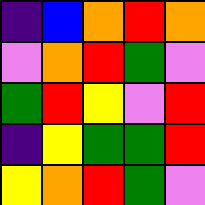[["indigo", "blue", "orange", "red", "orange"], ["violet", "orange", "red", "green", "violet"], ["green", "red", "yellow", "violet", "red"], ["indigo", "yellow", "green", "green", "red"], ["yellow", "orange", "red", "green", "violet"]]